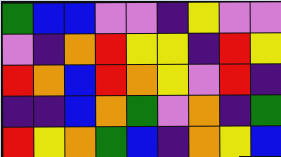[["green", "blue", "blue", "violet", "violet", "indigo", "yellow", "violet", "violet"], ["violet", "indigo", "orange", "red", "yellow", "yellow", "indigo", "red", "yellow"], ["red", "orange", "blue", "red", "orange", "yellow", "violet", "red", "indigo"], ["indigo", "indigo", "blue", "orange", "green", "violet", "orange", "indigo", "green"], ["red", "yellow", "orange", "green", "blue", "indigo", "orange", "yellow", "blue"]]